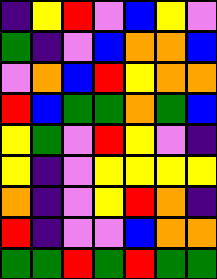[["indigo", "yellow", "red", "violet", "blue", "yellow", "violet"], ["green", "indigo", "violet", "blue", "orange", "orange", "blue"], ["violet", "orange", "blue", "red", "yellow", "orange", "orange"], ["red", "blue", "green", "green", "orange", "green", "blue"], ["yellow", "green", "violet", "red", "yellow", "violet", "indigo"], ["yellow", "indigo", "violet", "yellow", "yellow", "yellow", "yellow"], ["orange", "indigo", "violet", "yellow", "red", "orange", "indigo"], ["red", "indigo", "violet", "violet", "blue", "orange", "orange"], ["green", "green", "red", "green", "red", "green", "green"]]